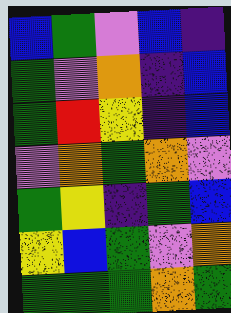[["blue", "green", "violet", "blue", "indigo"], ["green", "violet", "orange", "indigo", "blue"], ["green", "red", "yellow", "indigo", "blue"], ["violet", "orange", "green", "orange", "violet"], ["green", "yellow", "indigo", "green", "blue"], ["yellow", "blue", "green", "violet", "orange"], ["green", "green", "green", "orange", "green"]]